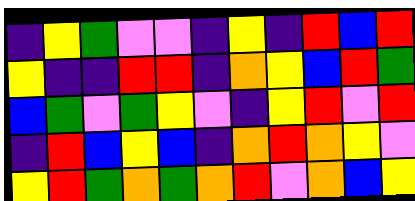[["indigo", "yellow", "green", "violet", "violet", "indigo", "yellow", "indigo", "red", "blue", "red"], ["yellow", "indigo", "indigo", "red", "red", "indigo", "orange", "yellow", "blue", "red", "green"], ["blue", "green", "violet", "green", "yellow", "violet", "indigo", "yellow", "red", "violet", "red"], ["indigo", "red", "blue", "yellow", "blue", "indigo", "orange", "red", "orange", "yellow", "violet"], ["yellow", "red", "green", "orange", "green", "orange", "red", "violet", "orange", "blue", "yellow"]]